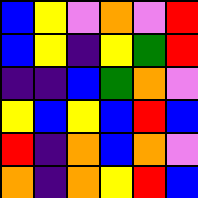[["blue", "yellow", "violet", "orange", "violet", "red"], ["blue", "yellow", "indigo", "yellow", "green", "red"], ["indigo", "indigo", "blue", "green", "orange", "violet"], ["yellow", "blue", "yellow", "blue", "red", "blue"], ["red", "indigo", "orange", "blue", "orange", "violet"], ["orange", "indigo", "orange", "yellow", "red", "blue"]]